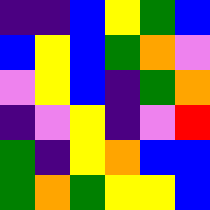[["indigo", "indigo", "blue", "yellow", "green", "blue"], ["blue", "yellow", "blue", "green", "orange", "violet"], ["violet", "yellow", "blue", "indigo", "green", "orange"], ["indigo", "violet", "yellow", "indigo", "violet", "red"], ["green", "indigo", "yellow", "orange", "blue", "blue"], ["green", "orange", "green", "yellow", "yellow", "blue"]]